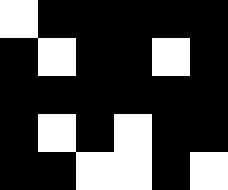[["white", "black", "black", "black", "black", "black"], ["black", "white", "black", "black", "white", "black"], ["black", "black", "black", "black", "black", "black"], ["black", "white", "black", "white", "black", "black"], ["black", "black", "white", "white", "black", "white"]]